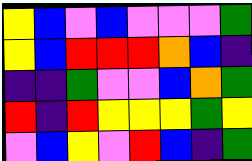[["yellow", "blue", "violet", "blue", "violet", "violet", "violet", "green"], ["yellow", "blue", "red", "red", "red", "orange", "blue", "indigo"], ["indigo", "indigo", "green", "violet", "violet", "blue", "orange", "green"], ["red", "indigo", "red", "yellow", "yellow", "yellow", "green", "yellow"], ["violet", "blue", "yellow", "violet", "red", "blue", "indigo", "green"]]